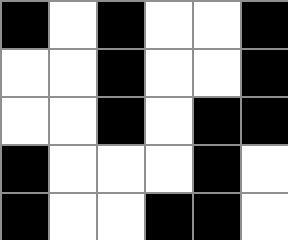[["black", "white", "black", "white", "white", "black"], ["white", "white", "black", "white", "white", "black"], ["white", "white", "black", "white", "black", "black"], ["black", "white", "white", "white", "black", "white"], ["black", "white", "white", "black", "black", "white"]]